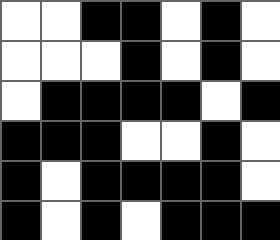[["white", "white", "black", "black", "white", "black", "white"], ["white", "white", "white", "black", "white", "black", "white"], ["white", "black", "black", "black", "black", "white", "black"], ["black", "black", "black", "white", "white", "black", "white"], ["black", "white", "black", "black", "black", "black", "white"], ["black", "white", "black", "white", "black", "black", "black"]]